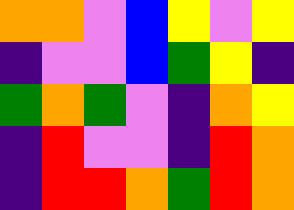[["orange", "orange", "violet", "blue", "yellow", "violet", "yellow"], ["indigo", "violet", "violet", "blue", "green", "yellow", "indigo"], ["green", "orange", "green", "violet", "indigo", "orange", "yellow"], ["indigo", "red", "violet", "violet", "indigo", "red", "orange"], ["indigo", "red", "red", "orange", "green", "red", "orange"]]